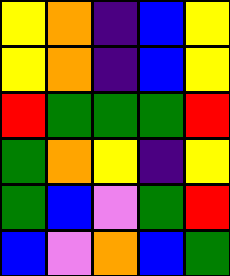[["yellow", "orange", "indigo", "blue", "yellow"], ["yellow", "orange", "indigo", "blue", "yellow"], ["red", "green", "green", "green", "red"], ["green", "orange", "yellow", "indigo", "yellow"], ["green", "blue", "violet", "green", "red"], ["blue", "violet", "orange", "blue", "green"]]